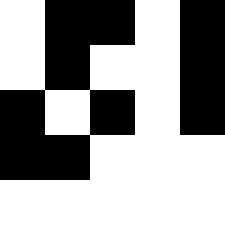[["white", "black", "black", "white", "black"], ["white", "black", "white", "white", "black"], ["black", "white", "black", "white", "black"], ["black", "black", "white", "white", "white"], ["white", "white", "white", "white", "white"]]